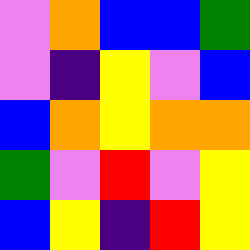[["violet", "orange", "blue", "blue", "green"], ["violet", "indigo", "yellow", "violet", "blue"], ["blue", "orange", "yellow", "orange", "orange"], ["green", "violet", "red", "violet", "yellow"], ["blue", "yellow", "indigo", "red", "yellow"]]